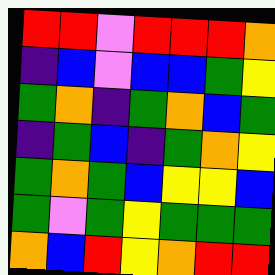[["red", "red", "violet", "red", "red", "red", "orange"], ["indigo", "blue", "violet", "blue", "blue", "green", "yellow"], ["green", "orange", "indigo", "green", "orange", "blue", "green"], ["indigo", "green", "blue", "indigo", "green", "orange", "yellow"], ["green", "orange", "green", "blue", "yellow", "yellow", "blue"], ["green", "violet", "green", "yellow", "green", "green", "green"], ["orange", "blue", "red", "yellow", "orange", "red", "red"]]